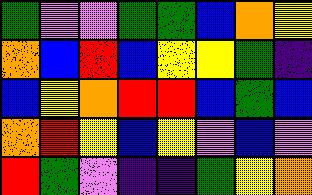[["green", "violet", "violet", "green", "green", "blue", "orange", "yellow"], ["orange", "blue", "red", "blue", "yellow", "yellow", "green", "indigo"], ["blue", "yellow", "orange", "red", "red", "blue", "green", "blue"], ["orange", "red", "yellow", "blue", "yellow", "violet", "blue", "violet"], ["red", "green", "violet", "indigo", "indigo", "green", "yellow", "orange"]]